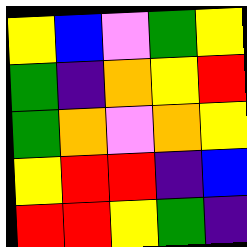[["yellow", "blue", "violet", "green", "yellow"], ["green", "indigo", "orange", "yellow", "red"], ["green", "orange", "violet", "orange", "yellow"], ["yellow", "red", "red", "indigo", "blue"], ["red", "red", "yellow", "green", "indigo"]]